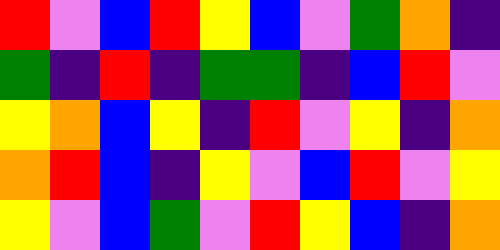[["red", "violet", "blue", "red", "yellow", "blue", "violet", "green", "orange", "indigo"], ["green", "indigo", "red", "indigo", "green", "green", "indigo", "blue", "red", "violet"], ["yellow", "orange", "blue", "yellow", "indigo", "red", "violet", "yellow", "indigo", "orange"], ["orange", "red", "blue", "indigo", "yellow", "violet", "blue", "red", "violet", "yellow"], ["yellow", "violet", "blue", "green", "violet", "red", "yellow", "blue", "indigo", "orange"]]